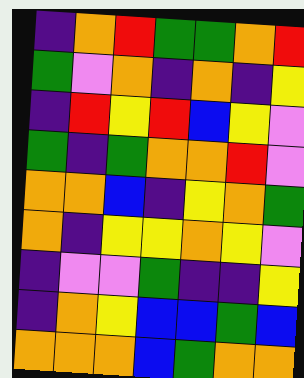[["indigo", "orange", "red", "green", "green", "orange", "red"], ["green", "violet", "orange", "indigo", "orange", "indigo", "yellow"], ["indigo", "red", "yellow", "red", "blue", "yellow", "violet"], ["green", "indigo", "green", "orange", "orange", "red", "violet"], ["orange", "orange", "blue", "indigo", "yellow", "orange", "green"], ["orange", "indigo", "yellow", "yellow", "orange", "yellow", "violet"], ["indigo", "violet", "violet", "green", "indigo", "indigo", "yellow"], ["indigo", "orange", "yellow", "blue", "blue", "green", "blue"], ["orange", "orange", "orange", "blue", "green", "orange", "orange"]]